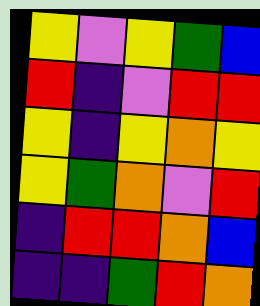[["yellow", "violet", "yellow", "green", "blue"], ["red", "indigo", "violet", "red", "red"], ["yellow", "indigo", "yellow", "orange", "yellow"], ["yellow", "green", "orange", "violet", "red"], ["indigo", "red", "red", "orange", "blue"], ["indigo", "indigo", "green", "red", "orange"]]